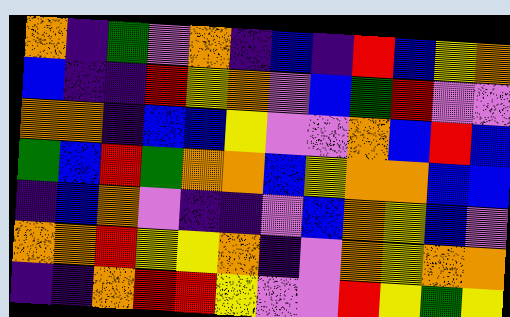[["orange", "indigo", "green", "violet", "orange", "indigo", "blue", "indigo", "red", "blue", "yellow", "orange"], ["blue", "indigo", "indigo", "red", "yellow", "orange", "violet", "blue", "green", "red", "violet", "violet"], ["orange", "orange", "indigo", "blue", "blue", "yellow", "violet", "violet", "orange", "blue", "red", "blue"], ["green", "blue", "red", "green", "orange", "orange", "blue", "yellow", "orange", "orange", "blue", "blue"], ["indigo", "blue", "orange", "violet", "indigo", "indigo", "violet", "blue", "orange", "yellow", "blue", "violet"], ["orange", "orange", "red", "yellow", "yellow", "orange", "indigo", "violet", "orange", "yellow", "orange", "orange"], ["indigo", "indigo", "orange", "red", "red", "yellow", "violet", "violet", "red", "yellow", "green", "yellow"]]